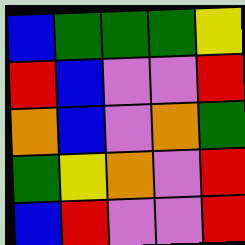[["blue", "green", "green", "green", "yellow"], ["red", "blue", "violet", "violet", "red"], ["orange", "blue", "violet", "orange", "green"], ["green", "yellow", "orange", "violet", "red"], ["blue", "red", "violet", "violet", "red"]]